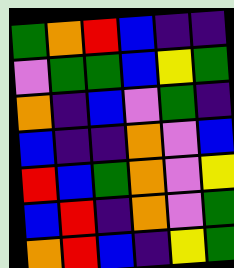[["green", "orange", "red", "blue", "indigo", "indigo"], ["violet", "green", "green", "blue", "yellow", "green"], ["orange", "indigo", "blue", "violet", "green", "indigo"], ["blue", "indigo", "indigo", "orange", "violet", "blue"], ["red", "blue", "green", "orange", "violet", "yellow"], ["blue", "red", "indigo", "orange", "violet", "green"], ["orange", "red", "blue", "indigo", "yellow", "green"]]